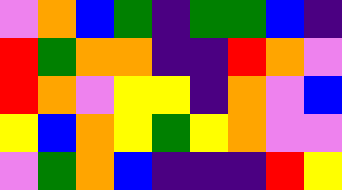[["violet", "orange", "blue", "green", "indigo", "green", "green", "blue", "indigo"], ["red", "green", "orange", "orange", "indigo", "indigo", "red", "orange", "violet"], ["red", "orange", "violet", "yellow", "yellow", "indigo", "orange", "violet", "blue"], ["yellow", "blue", "orange", "yellow", "green", "yellow", "orange", "violet", "violet"], ["violet", "green", "orange", "blue", "indigo", "indigo", "indigo", "red", "yellow"]]